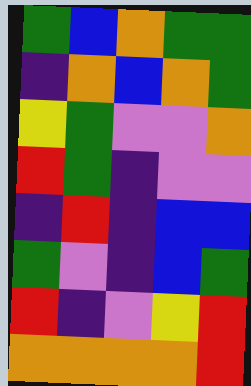[["green", "blue", "orange", "green", "green"], ["indigo", "orange", "blue", "orange", "green"], ["yellow", "green", "violet", "violet", "orange"], ["red", "green", "indigo", "violet", "violet"], ["indigo", "red", "indigo", "blue", "blue"], ["green", "violet", "indigo", "blue", "green"], ["red", "indigo", "violet", "yellow", "red"], ["orange", "orange", "orange", "orange", "red"]]